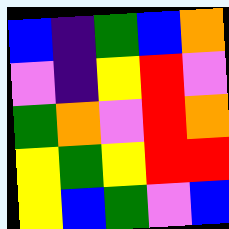[["blue", "indigo", "green", "blue", "orange"], ["violet", "indigo", "yellow", "red", "violet"], ["green", "orange", "violet", "red", "orange"], ["yellow", "green", "yellow", "red", "red"], ["yellow", "blue", "green", "violet", "blue"]]